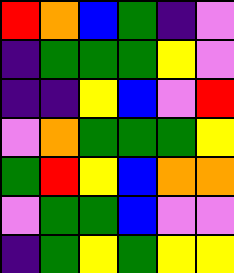[["red", "orange", "blue", "green", "indigo", "violet"], ["indigo", "green", "green", "green", "yellow", "violet"], ["indigo", "indigo", "yellow", "blue", "violet", "red"], ["violet", "orange", "green", "green", "green", "yellow"], ["green", "red", "yellow", "blue", "orange", "orange"], ["violet", "green", "green", "blue", "violet", "violet"], ["indigo", "green", "yellow", "green", "yellow", "yellow"]]